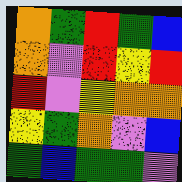[["orange", "green", "red", "green", "blue"], ["orange", "violet", "red", "yellow", "red"], ["red", "violet", "yellow", "orange", "orange"], ["yellow", "green", "orange", "violet", "blue"], ["green", "blue", "green", "green", "violet"]]